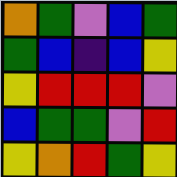[["orange", "green", "violet", "blue", "green"], ["green", "blue", "indigo", "blue", "yellow"], ["yellow", "red", "red", "red", "violet"], ["blue", "green", "green", "violet", "red"], ["yellow", "orange", "red", "green", "yellow"]]